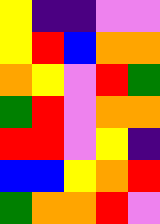[["yellow", "indigo", "indigo", "violet", "violet"], ["yellow", "red", "blue", "orange", "orange"], ["orange", "yellow", "violet", "red", "green"], ["green", "red", "violet", "orange", "orange"], ["red", "red", "violet", "yellow", "indigo"], ["blue", "blue", "yellow", "orange", "red"], ["green", "orange", "orange", "red", "violet"]]